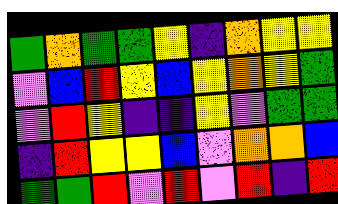[["green", "orange", "green", "green", "yellow", "indigo", "orange", "yellow", "yellow"], ["violet", "blue", "red", "yellow", "blue", "yellow", "orange", "yellow", "green"], ["violet", "red", "yellow", "indigo", "indigo", "yellow", "violet", "green", "green"], ["indigo", "red", "yellow", "yellow", "blue", "violet", "orange", "orange", "blue"], ["green", "green", "red", "violet", "red", "violet", "red", "indigo", "red"]]